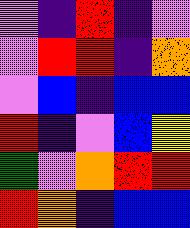[["violet", "indigo", "red", "indigo", "violet"], ["violet", "red", "red", "indigo", "orange"], ["violet", "blue", "indigo", "blue", "blue"], ["red", "indigo", "violet", "blue", "yellow"], ["green", "violet", "orange", "red", "red"], ["red", "orange", "indigo", "blue", "blue"]]